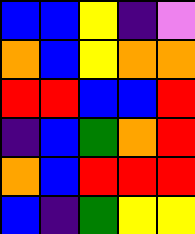[["blue", "blue", "yellow", "indigo", "violet"], ["orange", "blue", "yellow", "orange", "orange"], ["red", "red", "blue", "blue", "red"], ["indigo", "blue", "green", "orange", "red"], ["orange", "blue", "red", "red", "red"], ["blue", "indigo", "green", "yellow", "yellow"]]